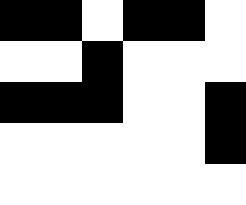[["black", "black", "white", "black", "black", "white"], ["white", "white", "black", "white", "white", "white"], ["black", "black", "black", "white", "white", "black"], ["white", "white", "white", "white", "white", "black"], ["white", "white", "white", "white", "white", "white"]]